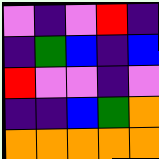[["violet", "indigo", "violet", "red", "indigo"], ["indigo", "green", "blue", "indigo", "blue"], ["red", "violet", "violet", "indigo", "violet"], ["indigo", "indigo", "blue", "green", "orange"], ["orange", "orange", "orange", "orange", "orange"]]